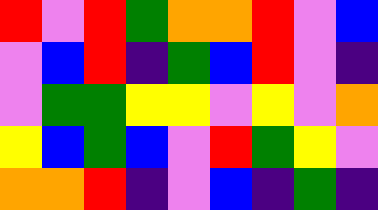[["red", "violet", "red", "green", "orange", "orange", "red", "violet", "blue"], ["violet", "blue", "red", "indigo", "green", "blue", "red", "violet", "indigo"], ["violet", "green", "green", "yellow", "yellow", "violet", "yellow", "violet", "orange"], ["yellow", "blue", "green", "blue", "violet", "red", "green", "yellow", "violet"], ["orange", "orange", "red", "indigo", "violet", "blue", "indigo", "green", "indigo"]]